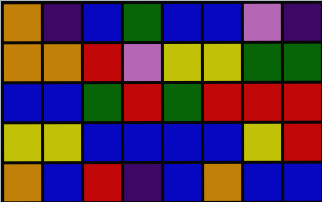[["orange", "indigo", "blue", "green", "blue", "blue", "violet", "indigo"], ["orange", "orange", "red", "violet", "yellow", "yellow", "green", "green"], ["blue", "blue", "green", "red", "green", "red", "red", "red"], ["yellow", "yellow", "blue", "blue", "blue", "blue", "yellow", "red"], ["orange", "blue", "red", "indigo", "blue", "orange", "blue", "blue"]]